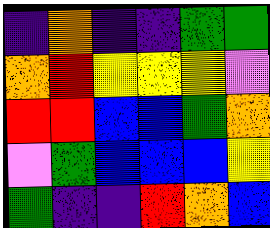[["indigo", "orange", "indigo", "indigo", "green", "green"], ["orange", "red", "yellow", "yellow", "yellow", "violet"], ["red", "red", "blue", "blue", "green", "orange"], ["violet", "green", "blue", "blue", "blue", "yellow"], ["green", "indigo", "indigo", "red", "orange", "blue"]]